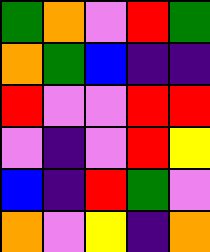[["green", "orange", "violet", "red", "green"], ["orange", "green", "blue", "indigo", "indigo"], ["red", "violet", "violet", "red", "red"], ["violet", "indigo", "violet", "red", "yellow"], ["blue", "indigo", "red", "green", "violet"], ["orange", "violet", "yellow", "indigo", "orange"]]